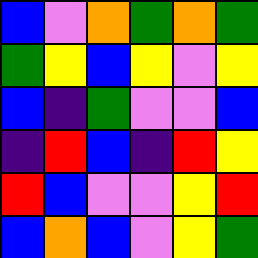[["blue", "violet", "orange", "green", "orange", "green"], ["green", "yellow", "blue", "yellow", "violet", "yellow"], ["blue", "indigo", "green", "violet", "violet", "blue"], ["indigo", "red", "blue", "indigo", "red", "yellow"], ["red", "blue", "violet", "violet", "yellow", "red"], ["blue", "orange", "blue", "violet", "yellow", "green"]]